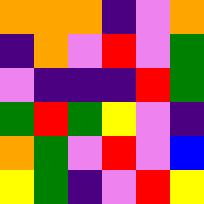[["orange", "orange", "orange", "indigo", "violet", "orange"], ["indigo", "orange", "violet", "red", "violet", "green"], ["violet", "indigo", "indigo", "indigo", "red", "green"], ["green", "red", "green", "yellow", "violet", "indigo"], ["orange", "green", "violet", "red", "violet", "blue"], ["yellow", "green", "indigo", "violet", "red", "yellow"]]